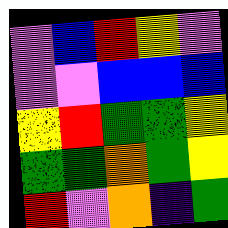[["violet", "blue", "red", "yellow", "violet"], ["violet", "violet", "blue", "blue", "blue"], ["yellow", "red", "green", "green", "yellow"], ["green", "green", "orange", "green", "yellow"], ["red", "violet", "orange", "indigo", "green"]]